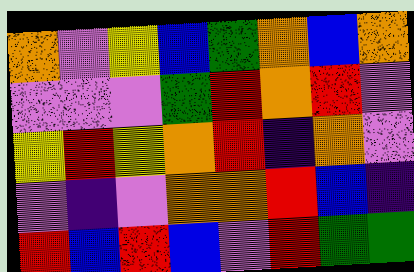[["orange", "violet", "yellow", "blue", "green", "orange", "blue", "orange"], ["violet", "violet", "violet", "green", "red", "orange", "red", "violet"], ["yellow", "red", "yellow", "orange", "red", "indigo", "orange", "violet"], ["violet", "indigo", "violet", "orange", "orange", "red", "blue", "indigo"], ["red", "blue", "red", "blue", "violet", "red", "green", "green"]]